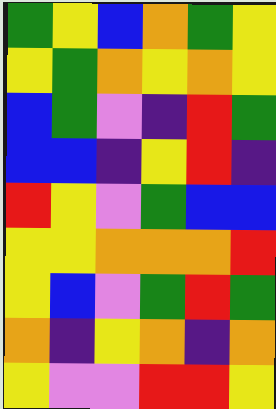[["green", "yellow", "blue", "orange", "green", "yellow"], ["yellow", "green", "orange", "yellow", "orange", "yellow"], ["blue", "green", "violet", "indigo", "red", "green"], ["blue", "blue", "indigo", "yellow", "red", "indigo"], ["red", "yellow", "violet", "green", "blue", "blue"], ["yellow", "yellow", "orange", "orange", "orange", "red"], ["yellow", "blue", "violet", "green", "red", "green"], ["orange", "indigo", "yellow", "orange", "indigo", "orange"], ["yellow", "violet", "violet", "red", "red", "yellow"]]